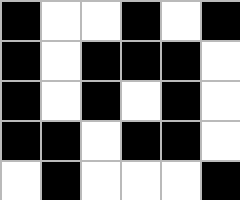[["black", "white", "white", "black", "white", "black"], ["black", "white", "black", "black", "black", "white"], ["black", "white", "black", "white", "black", "white"], ["black", "black", "white", "black", "black", "white"], ["white", "black", "white", "white", "white", "black"]]